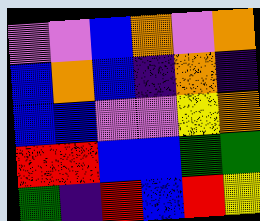[["violet", "violet", "blue", "orange", "violet", "orange"], ["blue", "orange", "blue", "indigo", "orange", "indigo"], ["blue", "blue", "violet", "violet", "yellow", "orange"], ["red", "red", "blue", "blue", "green", "green"], ["green", "indigo", "red", "blue", "red", "yellow"]]